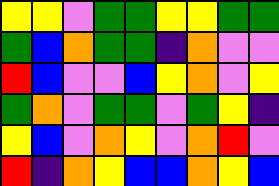[["yellow", "yellow", "violet", "green", "green", "yellow", "yellow", "green", "green"], ["green", "blue", "orange", "green", "green", "indigo", "orange", "violet", "violet"], ["red", "blue", "violet", "violet", "blue", "yellow", "orange", "violet", "yellow"], ["green", "orange", "violet", "green", "green", "violet", "green", "yellow", "indigo"], ["yellow", "blue", "violet", "orange", "yellow", "violet", "orange", "red", "violet"], ["red", "indigo", "orange", "yellow", "blue", "blue", "orange", "yellow", "blue"]]